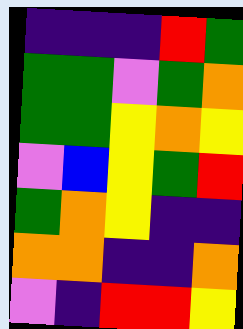[["indigo", "indigo", "indigo", "red", "green"], ["green", "green", "violet", "green", "orange"], ["green", "green", "yellow", "orange", "yellow"], ["violet", "blue", "yellow", "green", "red"], ["green", "orange", "yellow", "indigo", "indigo"], ["orange", "orange", "indigo", "indigo", "orange"], ["violet", "indigo", "red", "red", "yellow"]]